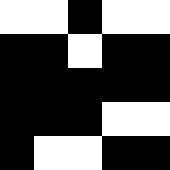[["white", "white", "black", "white", "white"], ["black", "black", "white", "black", "black"], ["black", "black", "black", "black", "black"], ["black", "black", "black", "white", "white"], ["black", "white", "white", "black", "black"]]